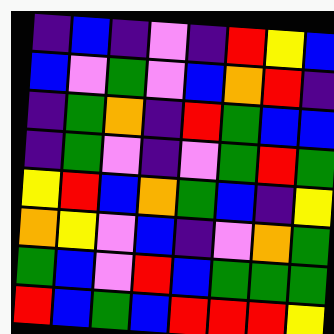[["indigo", "blue", "indigo", "violet", "indigo", "red", "yellow", "blue"], ["blue", "violet", "green", "violet", "blue", "orange", "red", "indigo"], ["indigo", "green", "orange", "indigo", "red", "green", "blue", "blue"], ["indigo", "green", "violet", "indigo", "violet", "green", "red", "green"], ["yellow", "red", "blue", "orange", "green", "blue", "indigo", "yellow"], ["orange", "yellow", "violet", "blue", "indigo", "violet", "orange", "green"], ["green", "blue", "violet", "red", "blue", "green", "green", "green"], ["red", "blue", "green", "blue", "red", "red", "red", "yellow"]]